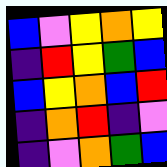[["blue", "violet", "yellow", "orange", "yellow"], ["indigo", "red", "yellow", "green", "blue"], ["blue", "yellow", "orange", "blue", "red"], ["indigo", "orange", "red", "indigo", "violet"], ["indigo", "violet", "orange", "green", "blue"]]